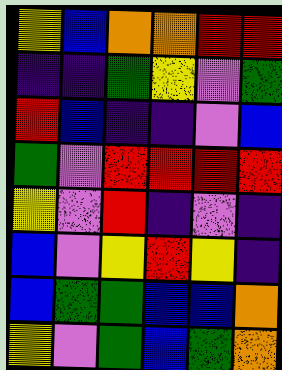[["yellow", "blue", "orange", "orange", "red", "red"], ["indigo", "indigo", "green", "yellow", "violet", "green"], ["red", "blue", "indigo", "indigo", "violet", "blue"], ["green", "violet", "red", "red", "red", "red"], ["yellow", "violet", "red", "indigo", "violet", "indigo"], ["blue", "violet", "yellow", "red", "yellow", "indigo"], ["blue", "green", "green", "blue", "blue", "orange"], ["yellow", "violet", "green", "blue", "green", "orange"]]